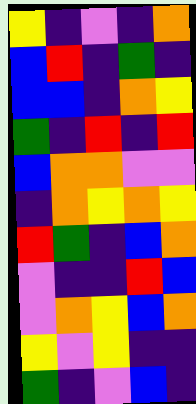[["yellow", "indigo", "violet", "indigo", "orange"], ["blue", "red", "indigo", "green", "indigo"], ["blue", "blue", "indigo", "orange", "yellow"], ["green", "indigo", "red", "indigo", "red"], ["blue", "orange", "orange", "violet", "violet"], ["indigo", "orange", "yellow", "orange", "yellow"], ["red", "green", "indigo", "blue", "orange"], ["violet", "indigo", "indigo", "red", "blue"], ["violet", "orange", "yellow", "blue", "orange"], ["yellow", "violet", "yellow", "indigo", "indigo"], ["green", "indigo", "violet", "blue", "indigo"]]